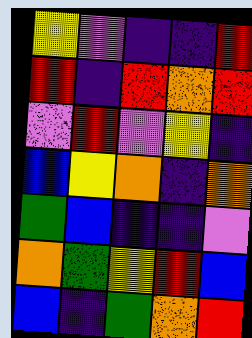[["yellow", "violet", "indigo", "indigo", "red"], ["red", "indigo", "red", "orange", "red"], ["violet", "red", "violet", "yellow", "indigo"], ["blue", "yellow", "orange", "indigo", "orange"], ["green", "blue", "indigo", "indigo", "violet"], ["orange", "green", "yellow", "red", "blue"], ["blue", "indigo", "green", "orange", "red"]]